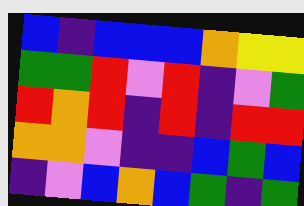[["blue", "indigo", "blue", "blue", "blue", "orange", "yellow", "yellow"], ["green", "green", "red", "violet", "red", "indigo", "violet", "green"], ["red", "orange", "red", "indigo", "red", "indigo", "red", "red"], ["orange", "orange", "violet", "indigo", "indigo", "blue", "green", "blue"], ["indigo", "violet", "blue", "orange", "blue", "green", "indigo", "green"]]